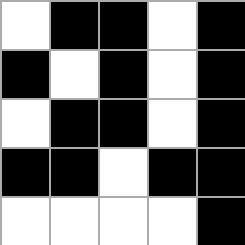[["white", "black", "black", "white", "black"], ["black", "white", "black", "white", "black"], ["white", "black", "black", "white", "black"], ["black", "black", "white", "black", "black"], ["white", "white", "white", "white", "black"]]